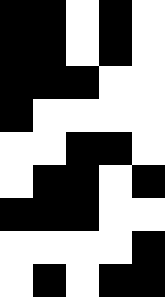[["black", "black", "white", "black", "white"], ["black", "black", "white", "black", "white"], ["black", "black", "black", "white", "white"], ["black", "white", "white", "white", "white"], ["white", "white", "black", "black", "white"], ["white", "black", "black", "white", "black"], ["black", "black", "black", "white", "white"], ["white", "white", "white", "white", "black"], ["white", "black", "white", "black", "black"]]